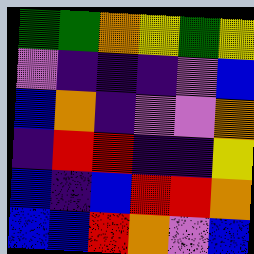[["green", "green", "orange", "yellow", "green", "yellow"], ["violet", "indigo", "indigo", "indigo", "violet", "blue"], ["blue", "orange", "indigo", "violet", "violet", "orange"], ["indigo", "red", "red", "indigo", "indigo", "yellow"], ["blue", "indigo", "blue", "red", "red", "orange"], ["blue", "blue", "red", "orange", "violet", "blue"]]